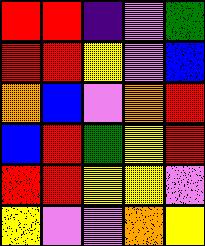[["red", "red", "indigo", "violet", "green"], ["red", "red", "yellow", "violet", "blue"], ["orange", "blue", "violet", "orange", "red"], ["blue", "red", "green", "yellow", "red"], ["red", "red", "yellow", "yellow", "violet"], ["yellow", "violet", "violet", "orange", "yellow"]]